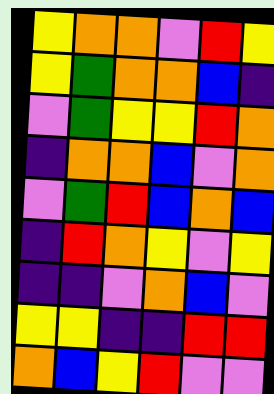[["yellow", "orange", "orange", "violet", "red", "yellow"], ["yellow", "green", "orange", "orange", "blue", "indigo"], ["violet", "green", "yellow", "yellow", "red", "orange"], ["indigo", "orange", "orange", "blue", "violet", "orange"], ["violet", "green", "red", "blue", "orange", "blue"], ["indigo", "red", "orange", "yellow", "violet", "yellow"], ["indigo", "indigo", "violet", "orange", "blue", "violet"], ["yellow", "yellow", "indigo", "indigo", "red", "red"], ["orange", "blue", "yellow", "red", "violet", "violet"]]